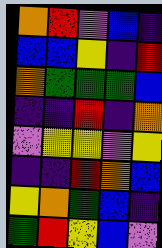[["orange", "red", "violet", "blue", "indigo"], ["blue", "blue", "yellow", "indigo", "red"], ["orange", "green", "green", "green", "blue"], ["indigo", "indigo", "red", "indigo", "orange"], ["violet", "yellow", "yellow", "violet", "yellow"], ["indigo", "indigo", "red", "orange", "blue"], ["yellow", "orange", "green", "blue", "indigo"], ["green", "red", "yellow", "blue", "violet"]]